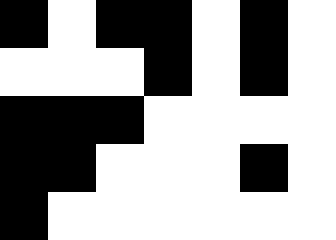[["black", "white", "black", "black", "white", "black", "white"], ["white", "white", "white", "black", "white", "black", "white"], ["black", "black", "black", "white", "white", "white", "white"], ["black", "black", "white", "white", "white", "black", "white"], ["black", "white", "white", "white", "white", "white", "white"]]